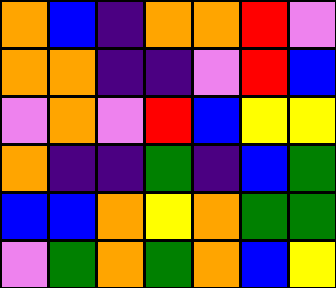[["orange", "blue", "indigo", "orange", "orange", "red", "violet"], ["orange", "orange", "indigo", "indigo", "violet", "red", "blue"], ["violet", "orange", "violet", "red", "blue", "yellow", "yellow"], ["orange", "indigo", "indigo", "green", "indigo", "blue", "green"], ["blue", "blue", "orange", "yellow", "orange", "green", "green"], ["violet", "green", "orange", "green", "orange", "blue", "yellow"]]